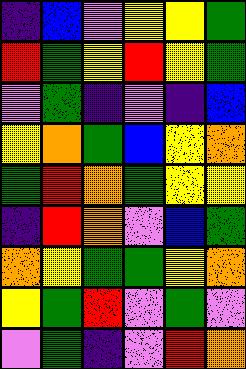[["indigo", "blue", "violet", "yellow", "yellow", "green"], ["red", "green", "yellow", "red", "yellow", "green"], ["violet", "green", "indigo", "violet", "indigo", "blue"], ["yellow", "orange", "green", "blue", "yellow", "orange"], ["green", "red", "orange", "green", "yellow", "yellow"], ["indigo", "red", "orange", "violet", "blue", "green"], ["orange", "yellow", "green", "green", "yellow", "orange"], ["yellow", "green", "red", "violet", "green", "violet"], ["violet", "green", "indigo", "violet", "red", "orange"]]